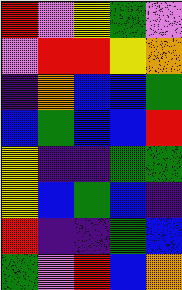[["red", "violet", "yellow", "green", "violet"], ["violet", "red", "red", "yellow", "orange"], ["indigo", "orange", "blue", "blue", "green"], ["blue", "green", "blue", "blue", "red"], ["yellow", "indigo", "indigo", "green", "green"], ["yellow", "blue", "green", "blue", "indigo"], ["red", "indigo", "indigo", "green", "blue"], ["green", "violet", "red", "blue", "orange"]]